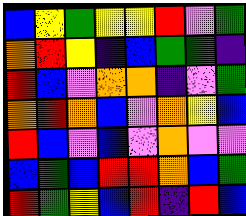[["blue", "yellow", "green", "yellow", "yellow", "red", "violet", "green"], ["orange", "red", "yellow", "indigo", "blue", "green", "green", "indigo"], ["red", "blue", "violet", "orange", "orange", "indigo", "violet", "green"], ["orange", "red", "orange", "blue", "violet", "orange", "yellow", "blue"], ["red", "blue", "violet", "blue", "violet", "orange", "violet", "violet"], ["blue", "green", "blue", "red", "red", "orange", "blue", "green"], ["red", "green", "yellow", "blue", "red", "indigo", "red", "blue"]]